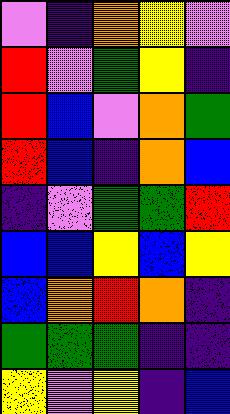[["violet", "indigo", "orange", "yellow", "violet"], ["red", "violet", "green", "yellow", "indigo"], ["red", "blue", "violet", "orange", "green"], ["red", "blue", "indigo", "orange", "blue"], ["indigo", "violet", "green", "green", "red"], ["blue", "blue", "yellow", "blue", "yellow"], ["blue", "orange", "red", "orange", "indigo"], ["green", "green", "green", "indigo", "indigo"], ["yellow", "violet", "yellow", "indigo", "blue"]]